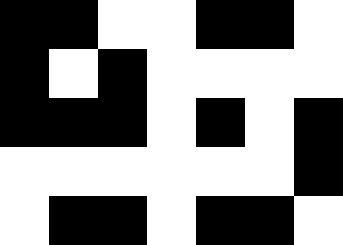[["black", "black", "white", "white", "black", "black", "white"], ["black", "white", "black", "white", "white", "white", "white"], ["black", "black", "black", "white", "black", "white", "black"], ["white", "white", "white", "white", "white", "white", "black"], ["white", "black", "black", "white", "black", "black", "white"]]